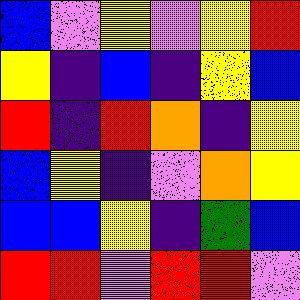[["blue", "violet", "yellow", "violet", "yellow", "red"], ["yellow", "indigo", "blue", "indigo", "yellow", "blue"], ["red", "indigo", "red", "orange", "indigo", "yellow"], ["blue", "yellow", "indigo", "violet", "orange", "yellow"], ["blue", "blue", "yellow", "indigo", "green", "blue"], ["red", "red", "violet", "red", "red", "violet"]]